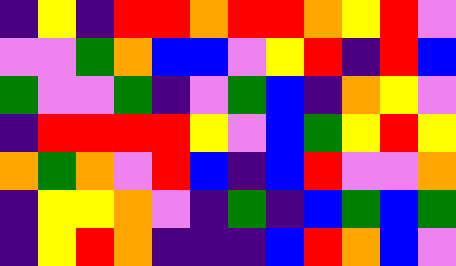[["indigo", "yellow", "indigo", "red", "red", "orange", "red", "red", "orange", "yellow", "red", "violet"], ["violet", "violet", "green", "orange", "blue", "blue", "violet", "yellow", "red", "indigo", "red", "blue"], ["green", "violet", "violet", "green", "indigo", "violet", "green", "blue", "indigo", "orange", "yellow", "violet"], ["indigo", "red", "red", "red", "red", "yellow", "violet", "blue", "green", "yellow", "red", "yellow"], ["orange", "green", "orange", "violet", "red", "blue", "indigo", "blue", "red", "violet", "violet", "orange"], ["indigo", "yellow", "yellow", "orange", "violet", "indigo", "green", "indigo", "blue", "green", "blue", "green"], ["indigo", "yellow", "red", "orange", "indigo", "indigo", "indigo", "blue", "red", "orange", "blue", "violet"]]